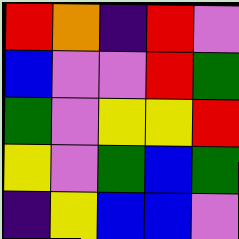[["red", "orange", "indigo", "red", "violet"], ["blue", "violet", "violet", "red", "green"], ["green", "violet", "yellow", "yellow", "red"], ["yellow", "violet", "green", "blue", "green"], ["indigo", "yellow", "blue", "blue", "violet"]]